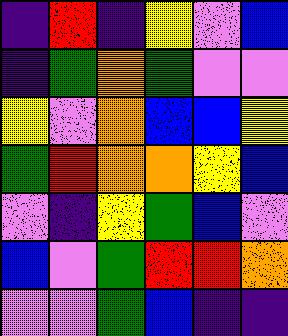[["indigo", "red", "indigo", "yellow", "violet", "blue"], ["indigo", "green", "orange", "green", "violet", "violet"], ["yellow", "violet", "orange", "blue", "blue", "yellow"], ["green", "red", "orange", "orange", "yellow", "blue"], ["violet", "indigo", "yellow", "green", "blue", "violet"], ["blue", "violet", "green", "red", "red", "orange"], ["violet", "violet", "green", "blue", "indigo", "indigo"]]